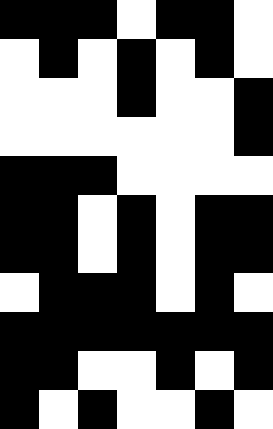[["black", "black", "black", "white", "black", "black", "white"], ["white", "black", "white", "black", "white", "black", "white"], ["white", "white", "white", "black", "white", "white", "black"], ["white", "white", "white", "white", "white", "white", "black"], ["black", "black", "black", "white", "white", "white", "white"], ["black", "black", "white", "black", "white", "black", "black"], ["black", "black", "white", "black", "white", "black", "black"], ["white", "black", "black", "black", "white", "black", "white"], ["black", "black", "black", "black", "black", "black", "black"], ["black", "black", "white", "white", "black", "white", "black"], ["black", "white", "black", "white", "white", "black", "white"]]